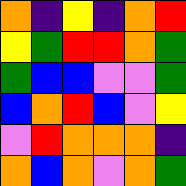[["orange", "indigo", "yellow", "indigo", "orange", "red"], ["yellow", "green", "red", "red", "orange", "green"], ["green", "blue", "blue", "violet", "violet", "green"], ["blue", "orange", "red", "blue", "violet", "yellow"], ["violet", "red", "orange", "orange", "orange", "indigo"], ["orange", "blue", "orange", "violet", "orange", "green"]]